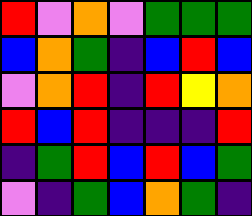[["red", "violet", "orange", "violet", "green", "green", "green"], ["blue", "orange", "green", "indigo", "blue", "red", "blue"], ["violet", "orange", "red", "indigo", "red", "yellow", "orange"], ["red", "blue", "red", "indigo", "indigo", "indigo", "red"], ["indigo", "green", "red", "blue", "red", "blue", "green"], ["violet", "indigo", "green", "blue", "orange", "green", "indigo"]]